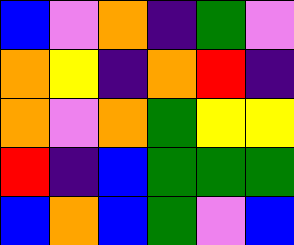[["blue", "violet", "orange", "indigo", "green", "violet"], ["orange", "yellow", "indigo", "orange", "red", "indigo"], ["orange", "violet", "orange", "green", "yellow", "yellow"], ["red", "indigo", "blue", "green", "green", "green"], ["blue", "orange", "blue", "green", "violet", "blue"]]